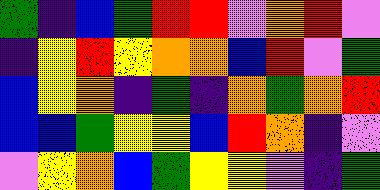[["green", "indigo", "blue", "green", "red", "red", "violet", "orange", "red", "violet"], ["indigo", "yellow", "red", "yellow", "orange", "orange", "blue", "red", "violet", "green"], ["blue", "yellow", "orange", "indigo", "green", "indigo", "orange", "green", "orange", "red"], ["blue", "blue", "green", "yellow", "yellow", "blue", "red", "orange", "indigo", "violet"], ["violet", "yellow", "orange", "blue", "green", "yellow", "yellow", "violet", "indigo", "green"]]